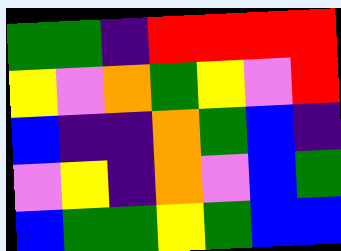[["green", "green", "indigo", "red", "red", "red", "red"], ["yellow", "violet", "orange", "green", "yellow", "violet", "red"], ["blue", "indigo", "indigo", "orange", "green", "blue", "indigo"], ["violet", "yellow", "indigo", "orange", "violet", "blue", "green"], ["blue", "green", "green", "yellow", "green", "blue", "blue"]]